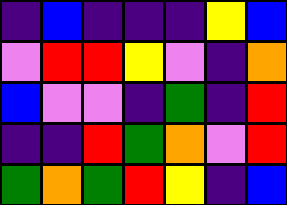[["indigo", "blue", "indigo", "indigo", "indigo", "yellow", "blue"], ["violet", "red", "red", "yellow", "violet", "indigo", "orange"], ["blue", "violet", "violet", "indigo", "green", "indigo", "red"], ["indigo", "indigo", "red", "green", "orange", "violet", "red"], ["green", "orange", "green", "red", "yellow", "indigo", "blue"]]